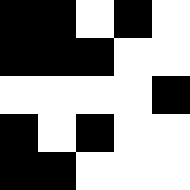[["black", "black", "white", "black", "white"], ["black", "black", "black", "white", "white"], ["white", "white", "white", "white", "black"], ["black", "white", "black", "white", "white"], ["black", "black", "white", "white", "white"]]